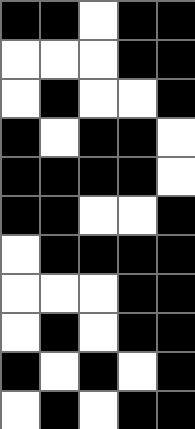[["black", "black", "white", "black", "black"], ["white", "white", "white", "black", "black"], ["white", "black", "white", "white", "black"], ["black", "white", "black", "black", "white"], ["black", "black", "black", "black", "white"], ["black", "black", "white", "white", "black"], ["white", "black", "black", "black", "black"], ["white", "white", "white", "black", "black"], ["white", "black", "white", "black", "black"], ["black", "white", "black", "white", "black"], ["white", "black", "white", "black", "black"]]